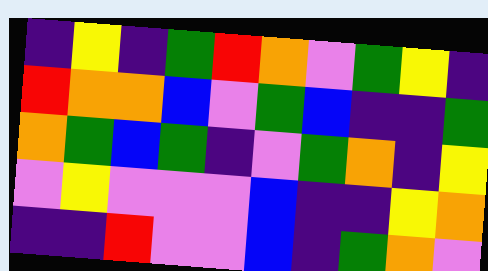[["indigo", "yellow", "indigo", "green", "red", "orange", "violet", "green", "yellow", "indigo"], ["red", "orange", "orange", "blue", "violet", "green", "blue", "indigo", "indigo", "green"], ["orange", "green", "blue", "green", "indigo", "violet", "green", "orange", "indigo", "yellow"], ["violet", "yellow", "violet", "violet", "violet", "blue", "indigo", "indigo", "yellow", "orange"], ["indigo", "indigo", "red", "violet", "violet", "blue", "indigo", "green", "orange", "violet"]]